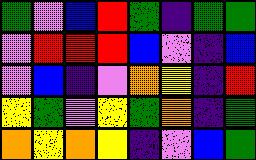[["green", "violet", "blue", "red", "green", "indigo", "green", "green"], ["violet", "red", "red", "red", "blue", "violet", "indigo", "blue"], ["violet", "blue", "indigo", "violet", "orange", "yellow", "indigo", "red"], ["yellow", "green", "violet", "yellow", "green", "orange", "indigo", "green"], ["orange", "yellow", "orange", "yellow", "indigo", "violet", "blue", "green"]]